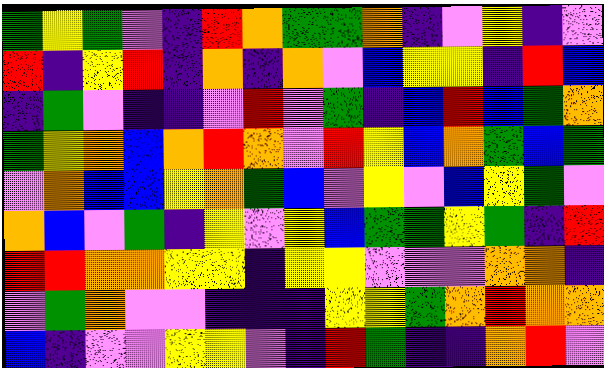[["green", "yellow", "green", "violet", "indigo", "red", "orange", "green", "green", "orange", "indigo", "violet", "yellow", "indigo", "violet"], ["red", "indigo", "yellow", "red", "indigo", "orange", "indigo", "orange", "violet", "blue", "yellow", "yellow", "indigo", "red", "blue"], ["indigo", "green", "violet", "indigo", "indigo", "violet", "red", "violet", "green", "indigo", "blue", "red", "blue", "green", "orange"], ["green", "yellow", "orange", "blue", "orange", "red", "orange", "violet", "red", "yellow", "blue", "orange", "green", "blue", "green"], ["violet", "orange", "blue", "blue", "yellow", "orange", "green", "blue", "violet", "yellow", "violet", "blue", "yellow", "green", "violet"], ["orange", "blue", "violet", "green", "indigo", "yellow", "violet", "yellow", "blue", "green", "green", "yellow", "green", "indigo", "red"], ["red", "red", "orange", "orange", "yellow", "yellow", "indigo", "yellow", "yellow", "violet", "violet", "violet", "orange", "orange", "indigo"], ["violet", "green", "orange", "violet", "violet", "indigo", "indigo", "indigo", "yellow", "yellow", "green", "orange", "red", "orange", "orange"], ["blue", "indigo", "violet", "violet", "yellow", "yellow", "violet", "indigo", "red", "green", "indigo", "indigo", "orange", "red", "violet"]]